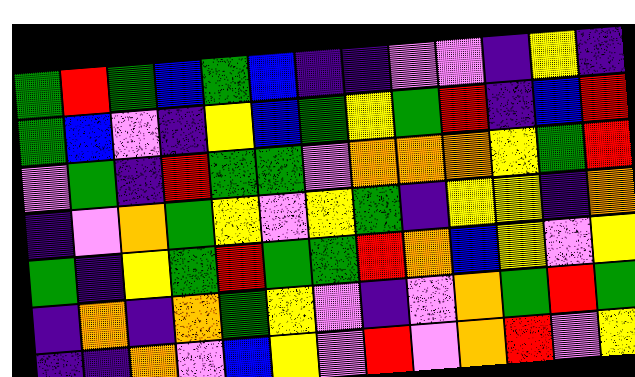[["green", "red", "green", "blue", "green", "blue", "indigo", "indigo", "violet", "violet", "indigo", "yellow", "indigo"], ["green", "blue", "violet", "indigo", "yellow", "blue", "green", "yellow", "green", "red", "indigo", "blue", "red"], ["violet", "green", "indigo", "red", "green", "green", "violet", "orange", "orange", "orange", "yellow", "green", "red"], ["indigo", "violet", "orange", "green", "yellow", "violet", "yellow", "green", "indigo", "yellow", "yellow", "indigo", "orange"], ["green", "indigo", "yellow", "green", "red", "green", "green", "red", "orange", "blue", "yellow", "violet", "yellow"], ["indigo", "orange", "indigo", "orange", "green", "yellow", "violet", "indigo", "violet", "orange", "green", "red", "green"], ["indigo", "indigo", "orange", "violet", "blue", "yellow", "violet", "red", "violet", "orange", "red", "violet", "yellow"]]